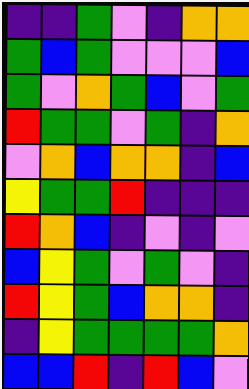[["indigo", "indigo", "green", "violet", "indigo", "orange", "orange"], ["green", "blue", "green", "violet", "violet", "violet", "blue"], ["green", "violet", "orange", "green", "blue", "violet", "green"], ["red", "green", "green", "violet", "green", "indigo", "orange"], ["violet", "orange", "blue", "orange", "orange", "indigo", "blue"], ["yellow", "green", "green", "red", "indigo", "indigo", "indigo"], ["red", "orange", "blue", "indigo", "violet", "indigo", "violet"], ["blue", "yellow", "green", "violet", "green", "violet", "indigo"], ["red", "yellow", "green", "blue", "orange", "orange", "indigo"], ["indigo", "yellow", "green", "green", "green", "green", "orange"], ["blue", "blue", "red", "indigo", "red", "blue", "violet"]]